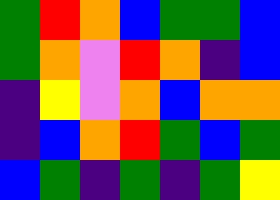[["green", "red", "orange", "blue", "green", "green", "blue"], ["green", "orange", "violet", "red", "orange", "indigo", "blue"], ["indigo", "yellow", "violet", "orange", "blue", "orange", "orange"], ["indigo", "blue", "orange", "red", "green", "blue", "green"], ["blue", "green", "indigo", "green", "indigo", "green", "yellow"]]